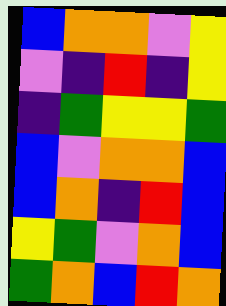[["blue", "orange", "orange", "violet", "yellow"], ["violet", "indigo", "red", "indigo", "yellow"], ["indigo", "green", "yellow", "yellow", "green"], ["blue", "violet", "orange", "orange", "blue"], ["blue", "orange", "indigo", "red", "blue"], ["yellow", "green", "violet", "orange", "blue"], ["green", "orange", "blue", "red", "orange"]]